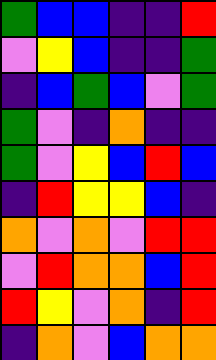[["green", "blue", "blue", "indigo", "indigo", "red"], ["violet", "yellow", "blue", "indigo", "indigo", "green"], ["indigo", "blue", "green", "blue", "violet", "green"], ["green", "violet", "indigo", "orange", "indigo", "indigo"], ["green", "violet", "yellow", "blue", "red", "blue"], ["indigo", "red", "yellow", "yellow", "blue", "indigo"], ["orange", "violet", "orange", "violet", "red", "red"], ["violet", "red", "orange", "orange", "blue", "red"], ["red", "yellow", "violet", "orange", "indigo", "red"], ["indigo", "orange", "violet", "blue", "orange", "orange"]]